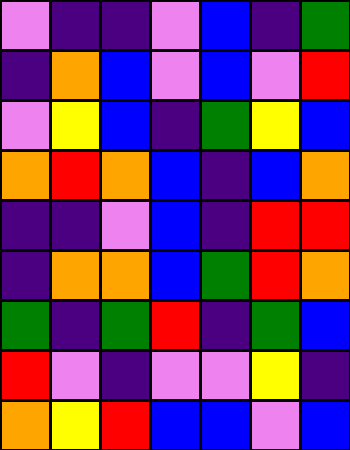[["violet", "indigo", "indigo", "violet", "blue", "indigo", "green"], ["indigo", "orange", "blue", "violet", "blue", "violet", "red"], ["violet", "yellow", "blue", "indigo", "green", "yellow", "blue"], ["orange", "red", "orange", "blue", "indigo", "blue", "orange"], ["indigo", "indigo", "violet", "blue", "indigo", "red", "red"], ["indigo", "orange", "orange", "blue", "green", "red", "orange"], ["green", "indigo", "green", "red", "indigo", "green", "blue"], ["red", "violet", "indigo", "violet", "violet", "yellow", "indigo"], ["orange", "yellow", "red", "blue", "blue", "violet", "blue"]]